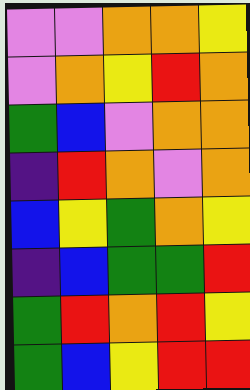[["violet", "violet", "orange", "orange", "yellow"], ["violet", "orange", "yellow", "red", "orange"], ["green", "blue", "violet", "orange", "orange"], ["indigo", "red", "orange", "violet", "orange"], ["blue", "yellow", "green", "orange", "yellow"], ["indigo", "blue", "green", "green", "red"], ["green", "red", "orange", "red", "yellow"], ["green", "blue", "yellow", "red", "red"]]